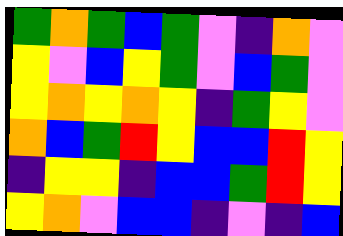[["green", "orange", "green", "blue", "green", "violet", "indigo", "orange", "violet"], ["yellow", "violet", "blue", "yellow", "green", "violet", "blue", "green", "violet"], ["yellow", "orange", "yellow", "orange", "yellow", "indigo", "green", "yellow", "violet"], ["orange", "blue", "green", "red", "yellow", "blue", "blue", "red", "yellow"], ["indigo", "yellow", "yellow", "indigo", "blue", "blue", "green", "red", "yellow"], ["yellow", "orange", "violet", "blue", "blue", "indigo", "violet", "indigo", "blue"]]